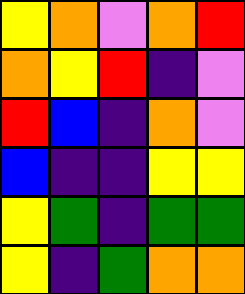[["yellow", "orange", "violet", "orange", "red"], ["orange", "yellow", "red", "indigo", "violet"], ["red", "blue", "indigo", "orange", "violet"], ["blue", "indigo", "indigo", "yellow", "yellow"], ["yellow", "green", "indigo", "green", "green"], ["yellow", "indigo", "green", "orange", "orange"]]